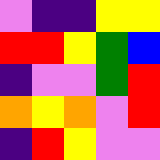[["violet", "indigo", "indigo", "yellow", "yellow"], ["red", "red", "yellow", "green", "blue"], ["indigo", "violet", "violet", "green", "red"], ["orange", "yellow", "orange", "violet", "red"], ["indigo", "red", "yellow", "violet", "violet"]]